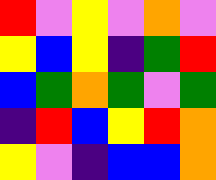[["red", "violet", "yellow", "violet", "orange", "violet"], ["yellow", "blue", "yellow", "indigo", "green", "red"], ["blue", "green", "orange", "green", "violet", "green"], ["indigo", "red", "blue", "yellow", "red", "orange"], ["yellow", "violet", "indigo", "blue", "blue", "orange"]]